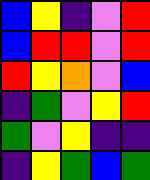[["blue", "yellow", "indigo", "violet", "red"], ["blue", "red", "red", "violet", "red"], ["red", "yellow", "orange", "violet", "blue"], ["indigo", "green", "violet", "yellow", "red"], ["green", "violet", "yellow", "indigo", "indigo"], ["indigo", "yellow", "green", "blue", "green"]]